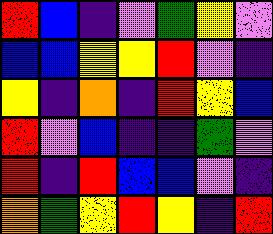[["red", "blue", "indigo", "violet", "green", "yellow", "violet"], ["blue", "blue", "yellow", "yellow", "red", "violet", "indigo"], ["yellow", "indigo", "orange", "indigo", "red", "yellow", "blue"], ["red", "violet", "blue", "indigo", "indigo", "green", "violet"], ["red", "indigo", "red", "blue", "blue", "violet", "indigo"], ["orange", "green", "yellow", "red", "yellow", "indigo", "red"]]